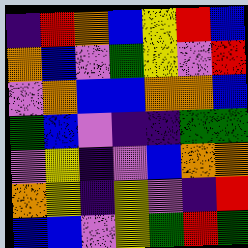[["indigo", "red", "orange", "blue", "yellow", "red", "blue"], ["orange", "blue", "violet", "green", "yellow", "violet", "red"], ["violet", "orange", "blue", "blue", "orange", "orange", "blue"], ["green", "blue", "violet", "indigo", "indigo", "green", "green"], ["violet", "yellow", "indigo", "violet", "blue", "orange", "orange"], ["orange", "yellow", "indigo", "yellow", "violet", "indigo", "red"], ["blue", "blue", "violet", "yellow", "green", "red", "green"]]